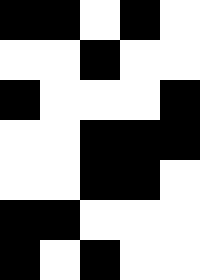[["black", "black", "white", "black", "white"], ["white", "white", "black", "white", "white"], ["black", "white", "white", "white", "black"], ["white", "white", "black", "black", "black"], ["white", "white", "black", "black", "white"], ["black", "black", "white", "white", "white"], ["black", "white", "black", "white", "white"]]